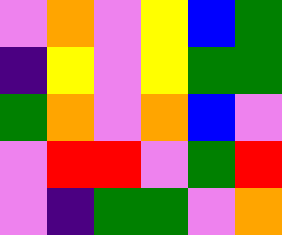[["violet", "orange", "violet", "yellow", "blue", "green"], ["indigo", "yellow", "violet", "yellow", "green", "green"], ["green", "orange", "violet", "orange", "blue", "violet"], ["violet", "red", "red", "violet", "green", "red"], ["violet", "indigo", "green", "green", "violet", "orange"]]